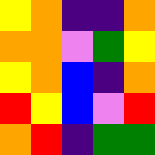[["yellow", "orange", "indigo", "indigo", "orange"], ["orange", "orange", "violet", "green", "yellow"], ["yellow", "orange", "blue", "indigo", "orange"], ["red", "yellow", "blue", "violet", "red"], ["orange", "red", "indigo", "green", "green"]]